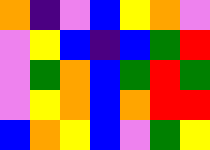[["orange", "indigo", "violet", "blue", "yellow", "orange", "violet"], ["violet", "yellow", "blue", "indigo", "blue", "green", "red"], ["violet", "green", "orange", "blue", "green", "red", "green"], ["violet", "yellow", "orange", "blue", "orange", "red", "red"], ["blue", "orange", "yellow", "blue", "violet", "green", "yellow"]]